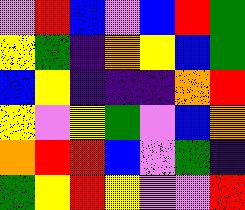[["violet", "red", "blue", "violet", "blue", "red", "green"], ["yellow", "green", "indigo", "orange", "yellow", "blue", "green"], ["blue", "yellow", "indigo", "indigo", "indigo", "orange", "red"], ["yellow", "violet", "yellow", "green", "violet", "blue", "orange"], ["orange", "red", "red", "blue", "violet", "green", "indigo"], ["green", "yellow", "red", "yellow", "violet", "violet", "red"]]